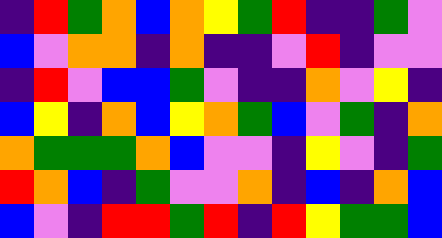[["indigo", "red", "green", "orange", "blue", "orange", "yellow", "green", "red", "indigo", "indigo", "green", "violet"], ["blue", "violet", "orange", "orange", "indigo", "orange", "indigo", "indigo", "violet", "red", "indigo", "violet", "violet"], ["indigo", "red", "violet", "blue", "blue", "green", "violet", "indigo", "indigo", "orange", "violet", "yellow", "indigo"], ["blue", "yellow", "indigo", "orange", "blue", "yellow", "orange", "green", "blue", "violet", "green", "indigo", "orange"], ["orange", "green", "green", "green", "orange", "blue", "violet", "violet", "indigo", "yellow", "violet", "indigo", "green"], ["red", "orange", "blue", "indigo", "green", "violet", "violet", "orange", "indigo", "blue", "indigo", "orange", "blue"], ["blue", "violet", "indigo", "red", "red", "green", "red", "indigo", "red", "yellow", "green", "green", "blue"]]